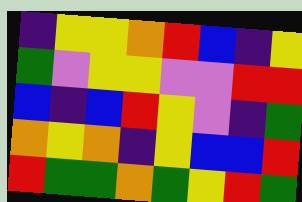[["indigo", "yellow", "yellow", "orange", "red", "blue", "indigo", "yellow"], ["green", "violet", "yellow", "yellow", "violet", "violet", "red", "red"], ["blue", "indigo", "blue", "red", "yellow", "violet", "indigo", "green"], ["orange", "yellow", "orange", "indigo", "yellow", "blue", "blue", "red"], ["red", "green", "green", "orange", "green", "yellow", "red", "green"]]